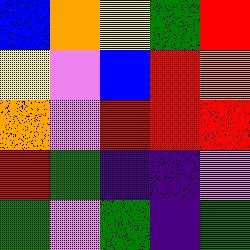[["blue", "orange", "yellow", "green", "red"], ["yellow", "violet", "blue", "red", "orange"], ["orange", "violet", "red", "red", "red"], ["red", "green", "indigo", "indigo", "violet"], ["green", "violet", "green", "indigo", "green"]]